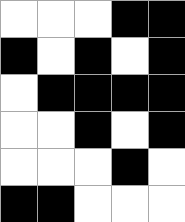[["white", "white", "white", "black", "black"], ["black", "white", "black", "white", "black"], ["white", "black", "black", "black", "black"], ["white", "white", "black", "white", "black"], ["white", "white", "white", "black", "white"], ["black", "black", "white", "white", "white"]]